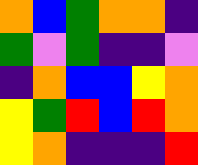[["orange", "blue", "green", "orange", "orange", "indigo"], ["green", "violet", "green", "indigo", "indigo", "violet"], ["indigo", "orange", "blue", "blue", "yellow", "orange"], ["yellow", "green", "red", "blue", "red", "orange"], ["yellow", "orange", "indigo", "indigo", "indigo", "red"]]